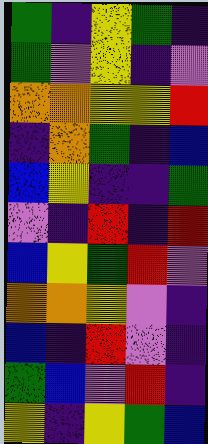[["green", "indigo", "yellow", "green", "indigo"], ["green", "violet", "yellow", "indigo", "violet"], ["orange", "orange", "yellow", "yellow", "red"], ["indigo", "orange", "green", "indigo", "blue"], ["blue", "yellow", "indigo", "indigo", "green"], ["violet", "indigo", "red", "indigo", "red"], ["blue", "yellow", "green", "red", "violet"], ["orange", "orange", "yellow", "violet", "indigo"], ["blue", "indigo", "red", "violet", "indigo"], ["green", "blue", "violet", "red", "indigo"], ["yellow", "indigo", "yellow", "green", "blue"]]